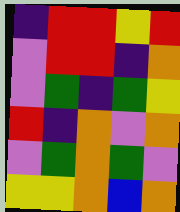[["indigo", "red", "red", "yellow", "red"], ["violet", "red", "red", "indigo", "orange"], ["violet", "green", "indigo", "green", "yellow"], ["red", "indigo", "orange", "violet", "orange"], ["violet", "green", "orange", "green", "violet"], ["yellow", "yellow", "orange", "blue", "orange"]]